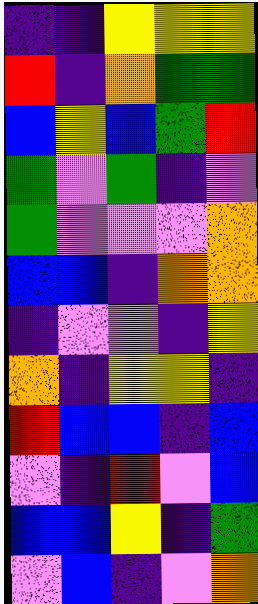[["indigo", "indigo", "yellow", "yellow", "yellow"], ["red", "indigo", "orange", "green", "green"], ["blue", "yellow", "blue", "green", "red"], ["green", "violet", "green", "indigo", "violet"], ["green", "violet", "violet", "violet", "orange"], ["blue", "blue", "indigo", "orange", "orange"], ["indigo", "violet", "violet", "indigo", "yellow"], ["orange", "indigo", "yellow", "yellow", "indigo"], ["red", "blue", "blue", "indigo", "blue"], ["violet", "indigo", "red", "violet", "blue"], ["blue", "blue", "yellow", "indigo", "green"], ["violet", "blue", "indigo", "violet", "orange"]]